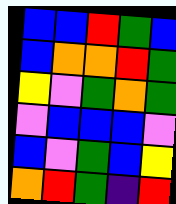[["blue", "blue", "red", "green", "blue"], ["blue", "orange", "orange", "red", "green"], ["yellow", "violet", "green", "orange", "green"], ["violet", "blue", "blue", "blue", "violet"], ["blue", "violet", "green", "blue", "yellow"], ["orange", "red", "green", "indigo", "red"]]